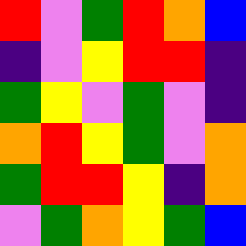[["red", "violet", "green", "red", "orange", "blue"], ["indigo", "violet", "yellow", "red", "red", "indigo"], ["green", "yellow", "violet", "green", "violet", "indigo"], ["orange", "red", "yellow", "green", "violet", "orange"], ["green", "red", "red", "yellow", "indigo", "orange"], ["violet", "green", "orange", "yellow", "green", "blue"]]